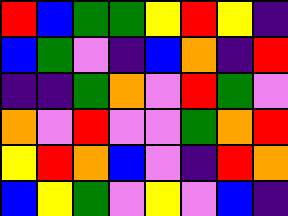[["red", "blue", "green", "green", "yellow", "red", "yellow", "indigo"], ["blue", "green", "violet", "indigo", "blue", "orange", "indigo", "red"], ["indigo", "indigo", "green", "orange", "violet", "red", "green", "violet"], ["orange", "violet", "red", "violet", "violet", "green", "orange", "red"], ["yellow", "red", "orange", "blue", "violet", "indigo", "red", "orange"], ["blue", "yellow", "green", "violet", "yellow", "violet", "blue", "indigo"]]